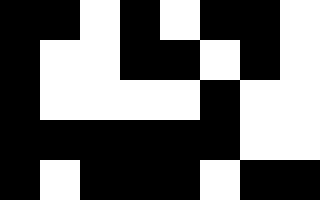[["black", "black", "white", "black", "white", "black", "black", "white"], ["black", "white", "white", "black", "black", "white", "black", "white"], ["black", "white", "white", "white", "white", "black", "white", "white"], ["black", "black", "black", "black", "black", "black", "white", "white"], ["black", "white", "black", "black", "black", "white", "black", "black"]]